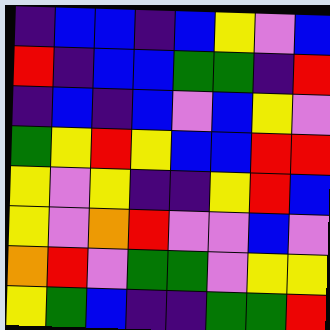[["indigo", "blue", "blue", "indigo", "blue", "yellow", "violet", "blue"], ["red", "indigo", "blue", "blue", "green", "green", "indigo", "red"], ["indigo", "blue", "indigo", "blue", "violet", "blue", "yellow", "violet"], ["green", "yellow", "red", "yellow", "blue", "blue", "red", "red"], ["yellow", "violet", "yellow", "indigo", "indigo", "yellow", "red", "blue"], ["yellow", "violet", "orange", "red", "violet", "violet", "blue", "violet"], ["orange", "red", "violet", "green", "green", "violet", "yellow", "yellow"], ["yellow", "green", "blue", "indigo", "indigo", "green", "green", "red"]]